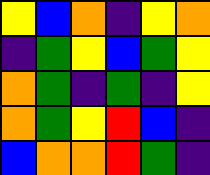[["yellow", "blue", "orange", "indigo", "yellow", "orange"], ["indigo", "green", "yellow", "blue", "green", "yellow"], ["orange", "green", "indigo", "green", "indigo", "yellow"], ["orange", "green", "yellow", "red", "blue", "indigo"], ["blue", "orange", "orange", "red", "green", "indigo"]]